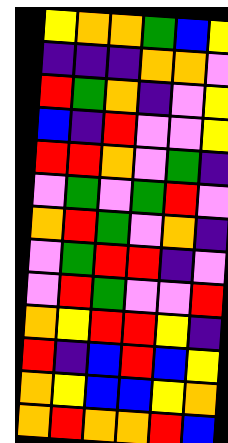[["yellow", "orange", "orange", "green", "blue", "yellow"], ["indigo", "indigo", "indigo", "orange", "orange", "violet"], ["red", "green", "orange", "indigo", "violet", "yellow"], ["blue", "indigo", "red", "violet", "violet", "yellow"], ["red", "red", "orange", "violet", "green", "indigo"], ["violet", "green", "violet", "green", "red", "violet"], ["orange", "red", "green", "violet", "orange", "indigo"], ["violet", "green", "red", "red", "indigo", "violet"], ["violet", "red", "green", "violet", "violet", "red"], ["orange", "yellow", "red", "red", "yellow", "indigo"], ["red", "indigo", "blue", "red", "blue", "yellow"], ["orange", "yellow", "blue", "blue", "yellow", "orange"], ["orange", "red", "orange", "orange", "red", "blue"]]